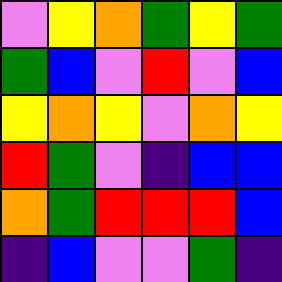[["violet", "yellow", "orange", "green", "yellow", "green"], ["green", "blue", "violet", "red", "violet", "blue"], ["yellow", "orange", "yellow", "violet", "orange", "yellow"], ["red", "green", "violet", "indigo", "blue", "blue"], ["orange", "green", "red", "red", "red", "blue"], ["indigo", "blue", "violet", "violet", "green", "indigo"]]